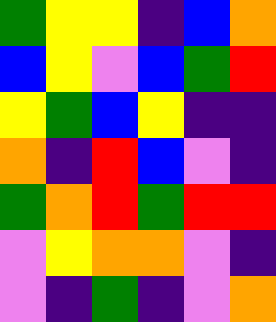[["green", "yellow", "yellow", "indigo", "blue", "orange"], ["blue", "yellow", "violet", "blue", "green", "red"], ["yellow", "green", "blue", "yellow", "indigo", "indigo"], ["orange", "indigo", "red", "blue", "violet", "indigo"], ["green", "orange", "red", "green", "red", "red"], ["violet", "yellow", "orange", "orange", "violet", "indigo"], ["violet", "indigo", "green", "indigo", "violet", "orange"]]